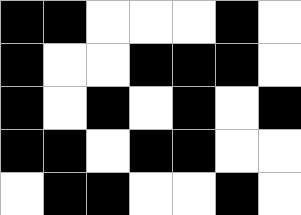[["black", "black", "white", "white", "white", "black", "white"], ["black", "white", "white", "black", "black", "black", "white"], ["black", "white", "black", "white", "black", "white", "black"], ["black", "black", "white", "black", "black", "white", "white"], ["white", "black", "black", "white", "white", "black", "white"]]